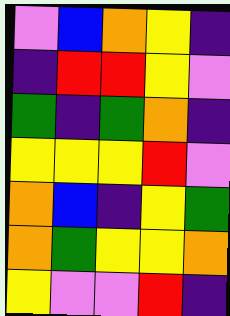[["violet", "blue", "orange", "yellow", "indigo"], ["indigo", "red", "red", "yellow", "violet"], ["green", "indigo", "green", "orange", "indigo"], ["yellow", "yellow", "yellow", "red", "violet"], ["orange", "blue", "indigo", "yellow", "green"], ["orange", "green", "yellow", "yellow", "orange"], ["yellow", "violet", "violet", "red", "indigo"]]